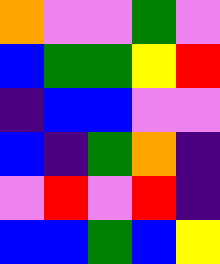[["orange", "violet", "violet", "green", "violet"], ["blue", "green", "green", "yellow", "red"], ["indigo", "blue", "blue", "violet", "violet"], ["blue", "indigo", "green", "orange", "indigo"], ["violet", "red", "violet", "red", "indigo"], ["blue", "blue", "green", "blue", "yellow"]]